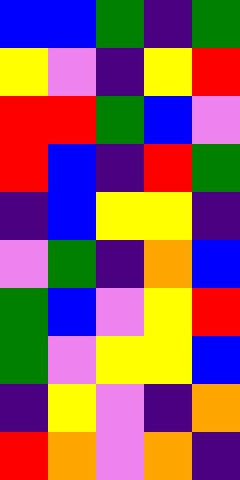[["blue", "blue", "green", "indigo", "green"], ["yellow", "violet", "indigo", "yellow", "red"], ["red", "red", "green", "blue", "violet"], ["red", "blue", "indigo", "red", "green"], ["indigo", "blue", "yellow", "yellow", "indigo"], ["violet", "green", "indigo", "orange", "blue"], ["green", "blue", "violet", "yellow", "red"], ["green", "violet", "yellow", "yellow", "blue"], ["indigo", "yellow", "violet", "indigo", "orange"], ["red", "orange", "violet", "orange", "indigo"]]